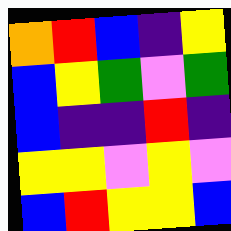[["orange", "red", "blue", "indigo", "yellow"], ["blue", "yellow", "green", "violet", "green"], ["blue", "indigo", "indigo", "red", "indigo"], ["yellow", "yellow", "violet", "yellow", "violet"], ["blue", "red", "yellow", "yellow", "blue"]]